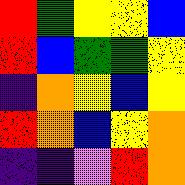[["red", "green", "yellow", "yellow", "blue"], ["red", "blue", "green", "green", "yellow"], ["indigo", "orange", "yellow", "blue", "yellow"], ["red", "orange", "blue", "yellow", "orange"], ["indigo", "indigo", "violet", "red", "orange"]]